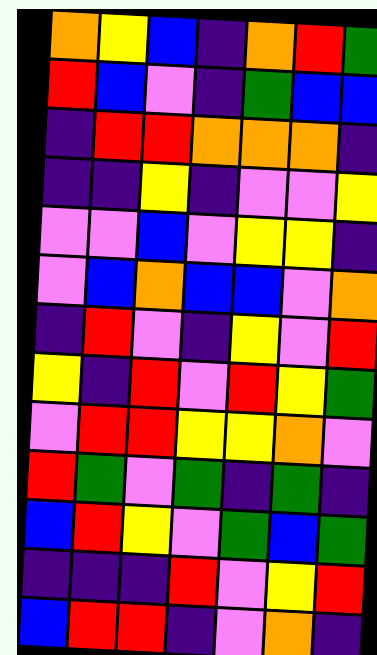[["orange", "yellow", "blue", "indigo", "orange", "red", "green"], ["red", "blue", "violet", "indigo", "green", "blue", "blue"], ["indigo", "red", "red", "orange", "orange", "orange", "indigo"], ["indigo", "indigo", "yellow", "indigo", "violet", "violet", "yellow"], ["violet", "violet", "blue", "violet", "yellow", "yellow", "indigo"], ["violet", "blue", "orange", "blue", "blue", "violet", "orange"], ["indigo", "red", "violet", "indigo", "yellow", "violet", "red"], ["yellow", "indigo", "red", "violet", "red", "yellow", "green"], ["violet", "red", "red", "yellow", "yellow", "orange", "violet"], ["red", "green", "violet", "green", "indigo", "green", "indigo"], ["blue", "red", "yellow", "violet", "green", "blue", "green"], ["indigo", "indigo", "indigo", "red", "violet", "yellow", "red"], ["blue", "red", "red", "indigo", "violet", "orange", "indigo"]]